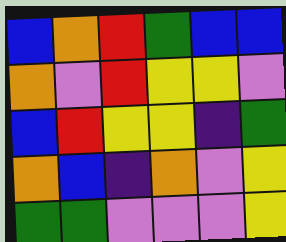[["blue", "orange", "red", "green", "blue", "blue"], ["orange", "violet", "red", "yellow", "yellow", "violet"], ["blue", "red", "yellow", "yellow", "indigo", "green"], ["orange", "blue", "indigo", "orange", "violet", "yellow"], ["green", "green", "violet", "violet", "violet", "yellow"]]